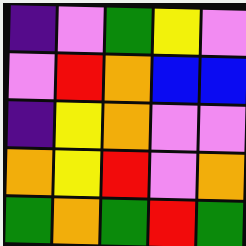[["indigo", "violet", "green", "yellow", "violet"], ["violet", "red", "orange", "blue", "blue"], ["indigo", "yellow", "orange", "violet", "violet"], ["orange", "yellow", "red", "violet", "orange"], ["green", "orange", "green", "red", "green"]]